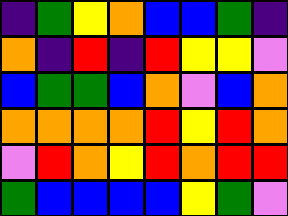[["indigo", "green", "yellow", "orange", "blue", "blue", "green", "indigo"], ["orange", "indigo", "red", "indigo", "red", "yellow", "yellow", "violet"], ["blue", "green", "green", "blue", "orange", "violet", "blue", "orange"], ["orange", "orange", "orange", "orange", "red", "yellow", "red", "orange"], ["violet", "red", "orange", "yellow", "red", "orange", "red", "red"], ["green", "blue", "blue", "blue", "blue", "yellow", "green", "violet"]]